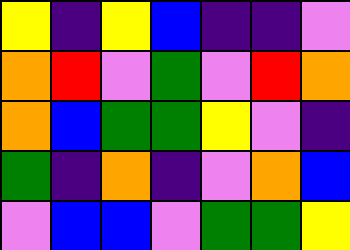[["yellow", "indigo", "yellow", "blue", "indigo", "indigo", "violet"], ["orange", "red", "violet", "green", "violet", "red", "orange"], ["orange", "blue", "green", "green", "yellow", "violet", "indigo"], ["green", "indigo", "orange", "indigo", "violet", "orange", "blue"], ["violet", "blue", "blue", "violet", "green", "green", "yellow"]]